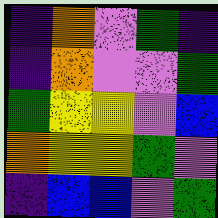[["indigo", "orange", "violet", "green", "indigo"], ["indigo", "orange", "violet", "violet", "green"], ["green", "yellow", "yellow", "violet", "blue"], ["orange", "yellow", "yellow", "green", "violet"], ["indigo", "blue", "blue", "violet", "green"]]